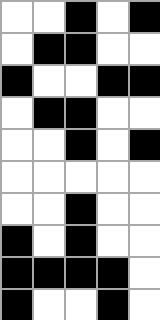[["white", "white", "black", "white", "black"], ["white", "black", "black", "white", "white"], ["black", "white", "white", "black", "black"], ["white", "black", "black", "white", "white"], ["white", "white", "black", "white", "black"], ["white", "white", "white", "white", "white"], ["white", "white", "black", "white", "white"], ["black", "white", "black", "white", "white"], ["black", "black", "black", "black", "white"], ["black", "white", "white", "black", "white"]]